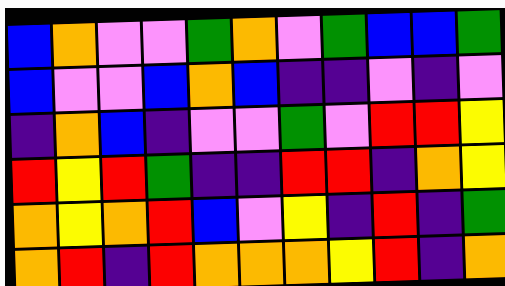[["blue", "orange", "violet", "violet", "green", "orange", "violet", "green", "blue", "blue", "green"], ["blue", "violet", "violet", "blue", "orange", "blue", "indigo", "indigo", "violet", "indigo", "violet"], ["indigo", "orange", "blue", "indigo", "violet", "violet", "green", "violet", "red", "red", "yellow"], ["red", "yellow", "red", "green", "indigo", "indigo", "red", "red", "indigo", "orange", "yellow"], ["orange", "yellow", "orange", "red", "blue", "violet", "yellow", "indigo", "red", "indigo", "green"], ["orange", "red", "indigo", "red", "orange", "orange", "orange", "yellow", "red", "indigo", "orange"]]